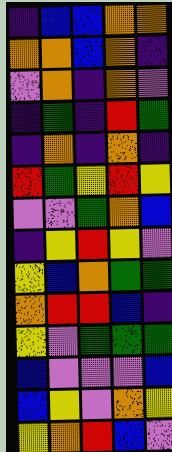[["indigo", "blue", "blue", "orange", "orange"], ["orange", "orange", "blue", "orange", "indigo"], ["violet", "orange", "indigo", "orange", "violet"], ["indigo", "green", "indigo", "red", "green"], ["indigo", "orange", "indigo", "orange", "indigo"], ["red", "green", "yellow", "red", "yellow"], ["violet", "violet", "green", "orange", "blue"], ["indigo", "yellow", "red", "yellow", "violet"], ["yellow", "blue", "orange", "green", "green"], ["orange", "red", "red", "blue", "indigo"], ["yellow", "violet", "green", "green", "green"], ["blue", "violet", "violet", "violet", "blue"], ["blue", "yellow", "violet", "orange", "yellow"], ["yellow", "orange", "red", "blue", "violet"]]